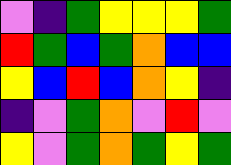[["violet", "indigo", "green", "yellow", "yellow", "yellow", "green"], ["red", "green", "blue", "green", "orange", "blue", "blue"], ["yellow", "blue", "red", "blue", "orange", "yellow", "indigo"], ["indigo", "violet", "green", "orange", "violet", "red", "violet"], ["yellow", "violet", "green", "orange", "green", "yellow", "green"]]